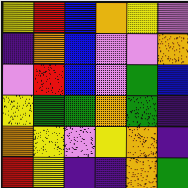[["yellow", "red", "blue", "orange", "yellow", "violet"], ["indigo", "orange", "blue", "violet", "violet", "orange"], ["violet", "red", "blue", "violet", "green", "blue"], ["yellow", "green", "green", "orange", "green", "indigo"], ["orange", "yellow", "violet", "yellow", "orange", "indigo"], ["red", "yellow", "indigo", "indigo", "orange", "green"]]